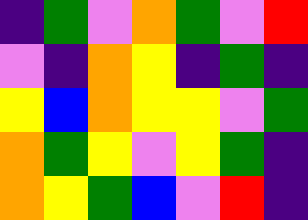[["indigo", "green", "violet", "orange", "green", "violet", "red"], ["violet", "indigo", "orange", "yellow", "indigo", "green", "indigo"], ["yellow", "blue", "orange", "yellow", "yellow", "violet", "green"], ["orange", "green", "yellow", "violet", "yellow", "green", "indigo"], ["orange", "yellow", "green", "blue", "violet", "red", "indigo"]]